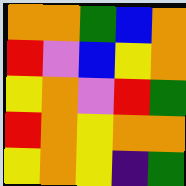[["orange", "orange", "green", "blue", "orange"], ["red", "violet", "blue", "yellow", "orange"], ["yellow", "orange", "violet", "red", "green"], ["red", "orange", "yellow", "orange", "orange"], ["yellow", "orange", "yellow", "indigo", "green"]]